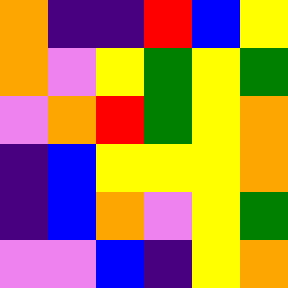[["orange", "indigo", "indigo", "red", "blue", "yellow"], ["orange", "violet", "yellow", "green", "yellow", "green"], ["violet", "orange", "red", "green", "yellow", "orange"], ["indigo", "blue", "yellow", "yellow", "yellow", "orange"], ["indigo", "blue", "orange", "violet", "yellow", "green"], ["violet", "violet", "blue", "indigo", "yellow", "orange"]]